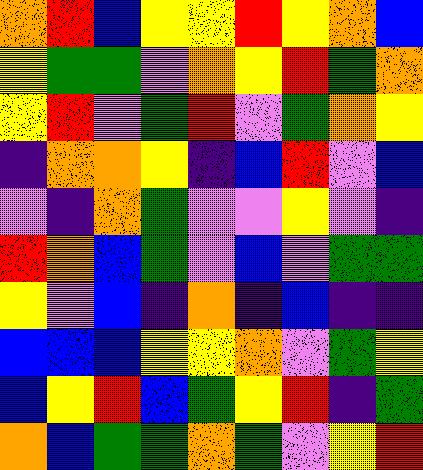[["orange", "red", "blue", "yellow", "yellow", "red", "yellow", "orange", "blue"], ["yellow", "green", "green", "violet", "orange", "yellow", "red", "green", "orange"], ["yellow", "red", "violet", "green", "red", "violet", "green", "orange", "yellow"], ["indigo", "orange", "orange", "yellow", "indigo", "blue", "red", "violet", "blue"], ["violet", "indigo", "orange", "green", "violet", "violet", "yellow", "violet", "indigo"], ["red", "orange", "blue", "green", "violet", "blue", "violet", "green", "green"], ["yellow", "violet", "blue", "indigo", "orange", "indigo", "blue", "indigo", "indigo"], ["blue", "blue", "blue", "yellow", "yellow", "orange", "violet", "green", "yellow"], ["blue", "yellow", "red", "blue", "green", "yellow", "red", "indigo", "green"], ["orange", "blue", "green", "green", "orange", "green", "violet", "yellow", "red"]]